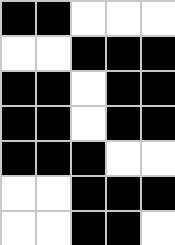[["black", "black", "white", "white", "white"], ["white", "white", "black", "black", "black"], ["black", "black", "white", "black", "black"], ["black", "black", "white", "black", "black"], ["black", "black", "black", "white", "white"], ["white", "white", "black", "black", "black"], ["white", "white", "black", "black", "white"]]